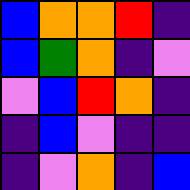[["blue", "orange", "orange", "red", "indigo"], ["blue", "green", "orange", "indigo", "violet"], ["violet", "blue", "red", "orange", "indigo"], ["indigo", "blue", "violet", "indigo", "indigo"], ["indigo", "violet", "orange", "indigo", "blue"]]